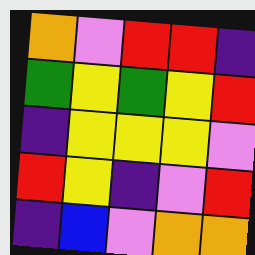[["orange", "violet", "red", "red", "indigo"], ["green", "yellow", "green", "yellow", "red"], ["indigo", "yellow", "yellow", "yellow", "violet"], ["red", "yellow", "indigo", "violet", "red"], ["indigo", "blue", "violet", "orange", "orange"]]